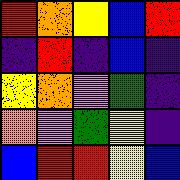[["red", "orange", "yellow", "blue", "red"], ["indigo", "red", "indigo", "blue", "indigo"], ["yellow", "orange", "violet", "green", "indigo"], ["orange", "violet", "green", "yellow", "indigo"], ["blue", "red", "red", "yellow", "blue"]]